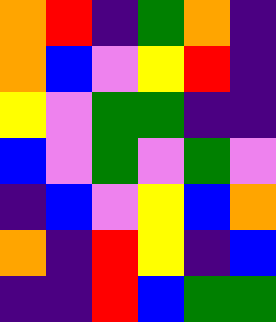[["orange", "red", "indigo", "green", "orange", "indigo"], ["orange", "blue", "violet", "yellow", "red", "indigo"], ["yellow", "violet", "green", "green", "indigo", "indigo"], ["blue", "violet", "green", "violet", "green", "violet"], ["indigo", "blue", "violet", "yellow", "blue", "orange"], ["orange", "indigo", "red", "yellow", "indigo", "blue"], ["indigo", "indigo", "red", "blue", "green", "green"]]